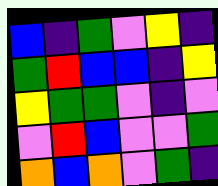[["blue", "indigo", "green", "violet", "yellow", "indigo"], ["green", "red", "blue", "blue", "indigo", "yellow"], ["yellow", "green", "green", "violet", "indigo", "violet"], ["violet", "red", "blue", "violet", "violet", "green"], ["orange", "blue", "orange", "violet", "green", "indigo"]]